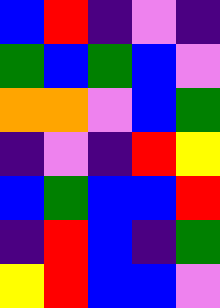[["blue", "red", "indigo", "violet", "indigo"], ["green", "blue", "green", "blue", "violet"], ["orange", "orange", "violet", "blue", "green"], ["indigo", "violet", "indigo", "red", "yellow"], ["blue", "green", "blue", "blue", "red"], ["indigo", "red", "blue", "indigo", "green"], ["yellow", "red", "blue", "blue", "violet"]]